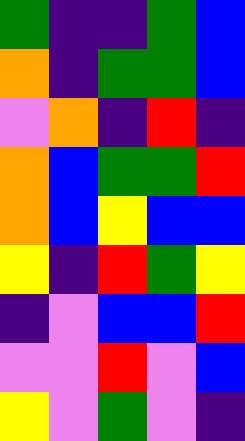[["green", "indigo", "indigo", "green", "blue"], ["orange", "indigo", "green", "green", "blue"], ["violet", "orange", "indigo", "red", "indigo"], ["orange", "blue", "green", "green", "red"], ["orange", "blue", "yellow", "blue", "blue"], ["yellow", "indigo", "red", "green", "yellow"], ["indigo", "violet", "blue", "blue", "red"], ["violet", "violet", "red", "violet", "blue"], ["yellow", "violet", "green", "violet", "indigo"]]